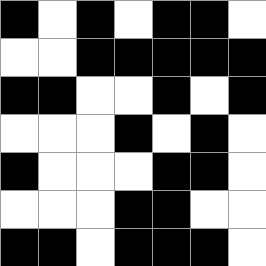[["black", "white", "black", "white", "black", "black", "white"], ["white", "white", "black", "black", "black", "black", "black"], ["black", "black", "white", "white", "black", "white", "black"], ["white", "white", "white", "black", "white", "black", "white"], ["black", "white", "white", "white", "black", "black", "white"], ["white", "white", "white", "black", "black", "white", "white"], ["black", "black", "white", "black", "black", "black", "white"]]